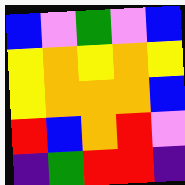[["blue", "violet", "green", "violet", "blue"], ["yellow", "orange", "yellow", "orange", "yellow"], ["yellow", "orange", "orange", "orange", "blue"], ["red", "blue", "orange", "red", "violet"], ["indigo", "green", "red", "red", "indigo"]]